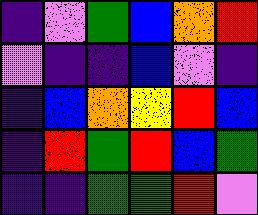[["indigo", "violet", "green", "blue", "orange", "red"], ["violet", "indigo", "indigo", "blue", "violet", "indigo"], ["indigo", "blue", "orange", "yellow", "red", "blue"], ["indigo", "red", "green", "red", "blue", "green"], ["indigo", "indigo", "green", "green", "red", "violet"]]